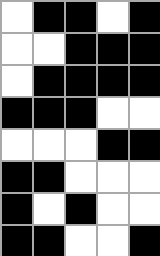[["white", "black", "black", "white", "black"], ["white", "white", "black", "black", "black"], ["white", "black", "black", "black", "black"], ["black", "black", "black", "white", "white"], ["white", "white", "white", "black", "black"], ["black", "black", "white", "white", "white"], ["black", "white", "black", "white", "white"], ["black", "black", "white", "white", "black"]]